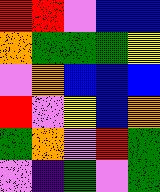[["red", "red", "violet", "blue", "blue"], ["orange", "green", "green", "green", "yellow"], ["violet", "orange", "blue", "blue", "blue"], ["red", "violet", "yellow", "blue", "orange"], ["green", "orange", "violet", "red", "green"], ["violet", "indigo", "green", "violet", "green"]]